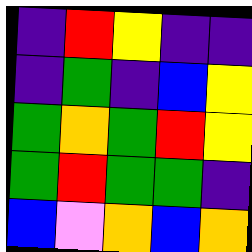[["indigo", "red", "yellow", "indigo", "indigo"], ["indigo", "green", "indigo", "blue", "yellow"], ["green", "orange", "green", "red", "yellow"], ["green", "red", "green", "green", "indigo"], ["blue", "violet", "orange", "blue", "orange"]]